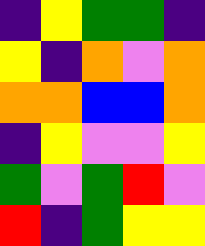[["indigo", "yellow", "green", "green", "indigo"], ["yellow", "indigo", "orange", "violet", "orange"], ["orange", "orange", "blue", "blue", "orange"], ["indigo", "yellow", "violet", "violet", "yellow"], ["green", "violet", "green", "red", "violet"], ["red", "indigo", "green", "yellow", "yellow"]]